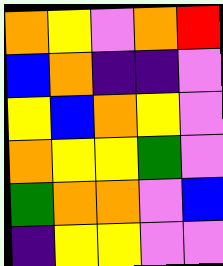[["orange", "yellow", "violet", "orange", "red"], ["blue", "orange", "indigo", "indigo", "violet"], ["yellow", "blue", "orange", "yellow", "violet"], ["orange", "yellow", "yellow", "green", "violet"], ["green", "orange", "orange", "violet", "blue"], ["indigo", "yellow", "yellow", "violet", "violet"]]